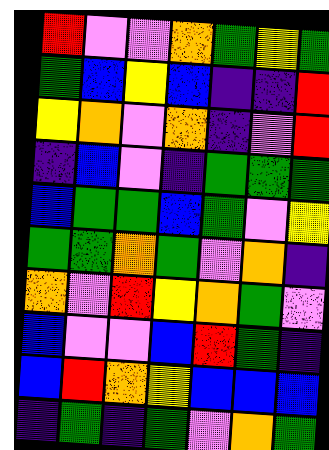[["red", "violet", "violet", "orange", "green", "yellow", "green"], ["green", "blue", "yellow", "blue", "indigo", "indigo", "red"], ["yellow", "orange", "violet", "orange", "indigo", "violet", "red"], ["indigo", "blue", "violet", "indigo", "green", "green", "green"], ["blue", "green", "green", "blue", "green", "violet", "yellow"], ["green", "green", "orange", "green", "violet", "orange", "indigo"], ["orange", "violet", "red", "yellow", "orange", "green", "violet"], ["blue", "violet", "violet", "blue", "red", "green", "indigo"], ["blue", "red", "orange", "yellow", "blue", "blue", "blue"], ["indigo", "green", "indigo", "green", "violet", "orange", "green"]]